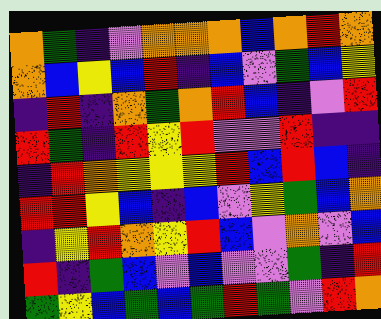[["orange", "green", "indigo", "violet", "orange", "orange", "orange", "blue", "orange", "red", "orange"], ["orange", "blue", "yellow", "blue", "red", "indigo", "blue", "violet", "green", "blue", "yellow"], ["indigo", "red", "indigo", "orange", "green", "orange", "red", "blue", "indigo", "violet", "red"], ["red", "green", "indigo", "red", "yellow", "red", "violet", "violet", "red", "indigo", "indigo"], ["indigo", "red", "orange", "yellow", "yellow", "yellow", "red", "blue", "red", "blue", "indigo"], ["red", "red", "yellow", "blue", "indigo", "blue", "violet", "yellow", "green", "blue", "orange"], ["indigo", "yellow", "red", "orange", "yellow", "red", "blue", "violet", "orange", "violet", "blue"], ["red", "indigo", "green", "blue", "violet", "blue", "violet", "violet", "green", "indigo", "red"], ["green", "yellow", "blue", "green", "blue", "green", "red", "green", "violet", "red", "orange"]]